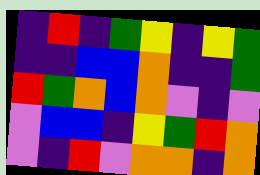[["indigo", "red", "indigo", "green", "yellow", "indigo", "yellow", "green"], ["indigo", "indigo", "blue", "blue", "orange", "indigo", "indigo", "green"], ["red", "green", "orange", "blue", "orange", "violet", "indigo", "violet"], ["violet", "blue", "blue", "indigo", "yellow", "green", "red", "orange"], ["violet", "indigo", "red", "violet", "orange", "orange", "indigo", "orange"]]